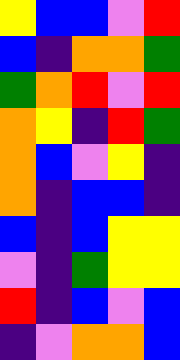[["yellow", "blue", "blue", "violet", "red"], ["blue", "indigo", "orange", "orange", "green"], ["green", "orange", "red", "violet", "red"], ["orange", "yellow", "indigo", "red", "green"], ["orange", "blue", "violet", "yellow", "indigo"], ["orange", "indigo", "blue", "blue", "indigo"], ["blue", "indigo", "blue", "yellow", "yellow"], ["violet", "indigo", "green", "yellow", "yellow"], ["red", "indigo", "blue", "violet", "blue"], ["indigo", "violet", "orange", "orange", "blue"]]